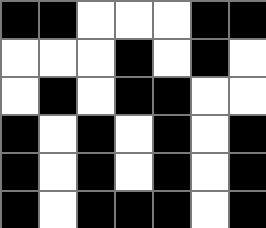[["black", "black", "white", "white", "white", "black", "black"], ["white", "white", "white", "black", "white", "black", "white"], ["white", "black", "white", "black", "black", "white", "white"], ["black", "white", "black", "white", "black", "white", "black"], ["black", "white", "black", "white", "black", "white", "black"], ["black", "white", "black", "black", "black", "white", "black"]]